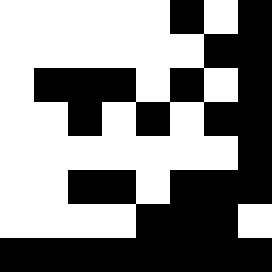[["white", "white", "white", "white", "white", "black", "white", "black"], ["white", "white", "white", "white", "white", "white", "black", "black"], ["white", "black", "black", "black", "white", "black", "white", "black"], ["white", "white", "black", "white", "black", "white", "black", "black"], ["white", "white", "white", "white", "white", "white", "white", "black"], ["white", "white", "black", "black", "white", "black", "black", "black"], ["white", "white", "white", "white", "black", "black", "black", "white"], ["black", "black", "black", "black", "black", "black", "black", "black"]]